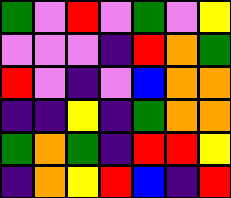[["green", "violet", "red", "violet", "green", "violet", "yellow"], ["violet", "violet", "violet", "indigo", "red", "orange", "green"], ["red", "violet", "indigo", "violet", "blue", "orange", "orange"], ["indigo", "indigo", "yellow", "indigo", "green", "orange", "orange"], ["green", "orange", "green", "indigo", "red", "red", "yellow"], ["indigo", "orange", "yellow", "red", "blue", "indigo", "red"]]